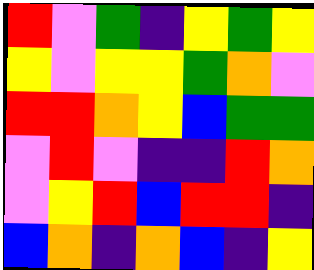[["red", "violet", "green", "indigo", "yellow", "green", "yellow"], ["yellow", "violet", "yellow", "yellow", "green", "orange", "violet"], ["red", "red", "orange", "yellow", "blue", "green", "green"], ["violet", "red", "violet", "indigo", "indigo", "red", "orange"], ["violet", "yellow", "red", "blue", "red", "red", "indigo"], ["blue", "orange", "indigo", "orange", "blue", "indigo", "yellow"]]